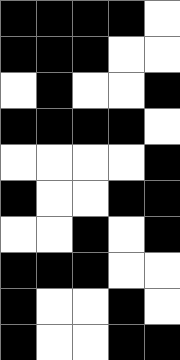[["black", "black", "black", "black", "white"], ["black", "black", "black", "white", "white"], ["white", "black", "white", "white", "black"], ["black", "black", "black", "black", "white"], ["white", "white", "white", "white", "black"], ["black", "white", "white", "black", "black"], ["white", "white", "black", "white", "black"], ["black", "black", "black", "white", "white"], ["black", "white", "white", "black", "white"], ["black", "white", "white", "black", "black"]]